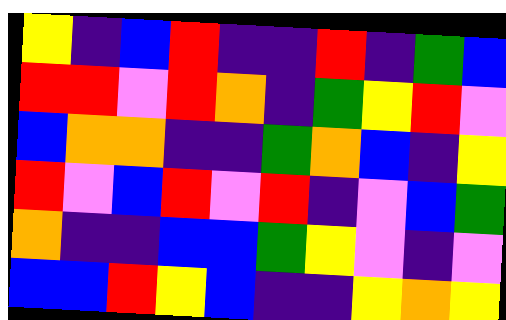[["yellow", "indigo", "blue", "red", "indigo", "indigo", "red", "indigo", "green", "blue"], ["red", "red", "violet", "red", "orange", "indigo", "green", "yellow", "red", "violet"], ["blue", "orange", "orange", "indigo", "indigo", "green", "orange", "blue", "indigo", "yellow"], ["red", "violet", "blue", "red", "violet", "red", "indigo", "violet", "blue", "green"], ["orange", "indigo", "indigo", "blue", "blue", "green", "yellow", "violet", "indigo", "violet"], ["blue", "blue", "red", "yellow", "blue", "indigo", "indigo", "yellow", "orange", "yellow"]]